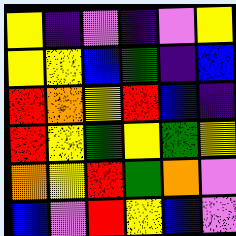[["yellow", "indigo", "violet", "indigo", "violet", "yellow"], ["yellow", "yellow", "blue", "green", "indigo", "blue"], ["red", "orange", "yellow", "red", "blue", "indigo"], ["red", "yellow", "green", "yellow", "green", "yellow"], ["orange", "yellow", "red", "green", "orange", "violet"], ["blue", "violet", "red", "yellow", "blue", "violet"]]